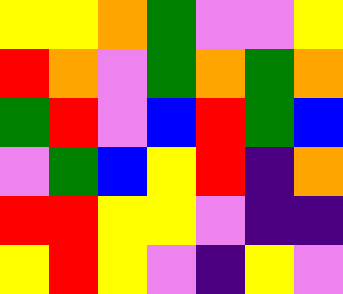[["yellow", "yellow", "orange", "green", "violet", "violet", "yellow"], ["red", "orange", "violet", "green", "orange", "green", "orange"], ["green", "red", "violet", "blue", "red", "green", "blue"], ["violet", "green", "blue", "yellow", "red", "indigo", "orange"], ["red", "red", "yellow", "yellow", "violet", "indigo", "indigo"], ["yellow", "red", "yellow", "violet", "indigo", "yellow", "violet"]]